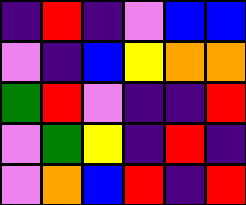[["indigo", "red", "indigo", "violet", "blue", "blue"], ["violet", "indigo", "blue", "yellow", "orange", "orange"], ["green", "red", "violet", "indigo", "indigo", "red"], ["violet", "green", "yellow", "indigo", "red", "indigo"], ["violet", "orange", "blue", "red", "indigo", "red"]]